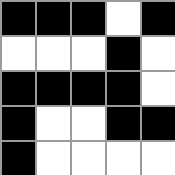[["black", "black", "black", "white", "black"], ["white", "white", "white", "black", "white"], ["black", "black", "black", "black", "white"], ["black", "white", "white", "black", "black"], ["black", "white", "white", "white", "white"]]